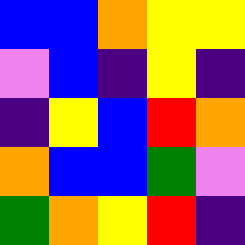[["blue", "blue", "orange", "yellow", "yellow"], ["violet", "blue", "indigo", "yellow", "indigo"], ["indigo", "yellow", "blue", "red", "orange"], ["orange", "blue", "blue", "green", "violet"], ["green", "orange", "yellow", "red", "indigo"]]